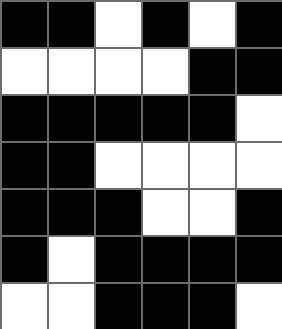[["black", "black", "white", "black", "white", "black"], ["white", "white", "white", "white", "black", "black"], ["black", "black", "black", "black", "black", "white"], ["black", "black", "white", "white", "white", "white"], ["black", "black", "black", "white", "white", "black"], ["black", "white", "black", "black", "black", "black"], ["white", "white", "black", "black", "black", "white"]]